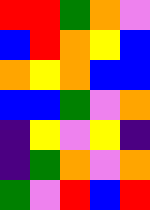[["red", "red", "green", "orange", "violet"], ["blue", "red", "orange", "yellow", "blue"], ["orange", "yellow", "orange", "blue", "blue"], ["blue", "blue", "green", "violet", "orange"], ["indigo", "yellow", "violet", "yellow", "indigo"], ["indigo", "green", "orange", "violet", "orange"], ["green", "violet", "red", "blue", "red"]]